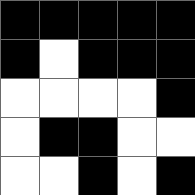[["black", "black", "black", "black", "black"], ["black", "white", "black", "black", "black"], ["white", "white", "white", "white", "black"], ["white", "black", "black", "white", "white"], ["white", "white", "black", "white", "black"]]